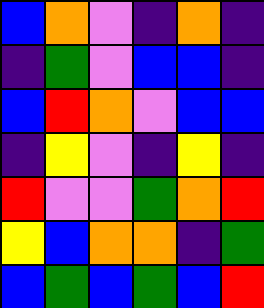[["blue", "orange", "violet", "indigo", "orange", "indigo"], ["indigo", "green", "violet", "blue", "blue", "indigo"], ["blue", "red", "orange", "violet", "blue", "blue"], ["indigo", "yellow", "violet", "indigo", "yellow", "indigo"], ["red", "violet", "violet", "green", "orange", "red"], ["yellow", "blue", "orange", "orange", "indigo", "green"], ["blue", "green", "blue", "green", "blue", "red"]]